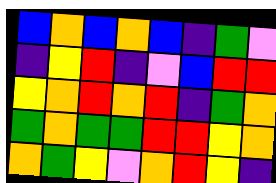[["blue", "orange", "blue", "orange", "blue", "indigo", "green", "violet"], ["indigo", "yellow", "red", "indigo", "violet", "blue", "red", "red"], ["yellow", "orange", "red", "orange", "red", "indigo", "green", "orange"], ["green", "orange", "green", "green", "red", "red", "yellow", "orange"], ["orange", "green", "yellow", "violet", "orange", "red", "yellow", "indigo"]]